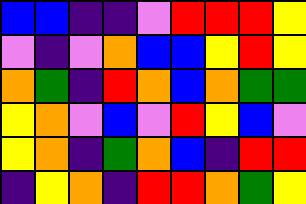[["blue", "blue", "indigo", "indigo", "violet", "red", "red", "red", "yellow"], ["violet", "indigo", "violet", "orange", "blue", "blue", "yellow", "red", "yellow"], ["orange", "green", "indigo", "red", "orange", "blue", "orange", "green", "green"], ["yellow", "orange", "violet", "blue", "violet", "red", "yellow", "blue", "violet"], ["yellow", "orange", "indigo", "green", "orange", "blue", "indigo", "red", "red"], ["indigo", "yellow", "orange", "indigo", "red", "red", "orange", "green", "yellow"]]